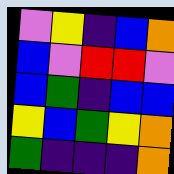[["violet", "yellow", "indigo", "blue", "orange"], ["blue", "violet", "red", "red", "violet"], ["blue", "green", "indigo", "blue", "blue"], ["yellow", "blue", "green", "yellow", "orange"], ["green", "indigo", "indigo", "indigo", "orange"]]